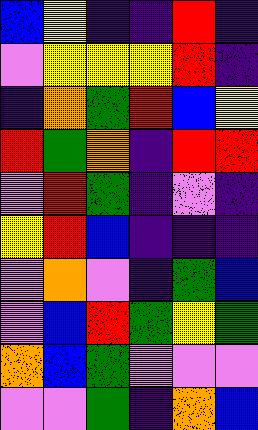[["blue", "yellow", "indigo", "indigo", "red", "indigo"], ["violet", "yellow", "yellow", "yellow", "red", "indigo"], ["indigo", "orange", "green", "red", "blue", "yellow"], ["red", "green", "orange", "indigo", "red", "red"], ["violet", "red", "green", "indigo", "violet", "indigo"], ["yellow", "red", "blue", "indigo", "indigo", "indigo"], ["violet", "orange", "violet", "indigo", "green", "blue"], ["violet", "blue", "red", "green", "yellow", "green"], ["orange", "blue", "green", "violet", "violet", "violet"], ["violet", "violet", "green", "indigo", "orange", "blue"]]